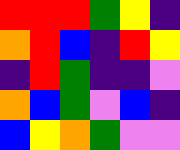[["red", "red", "red", "green", "yellow", "indigo"], ["orange", "red", "blue", "indigo", "red", "yellow"], ["indigo", "red", "green", "indigo", "indigo", "violet"], ["orange", "blue", "green", "violet", "blue", "indigo"], ["blue", "yellow", "orange", "green", "violet", "violet"]]